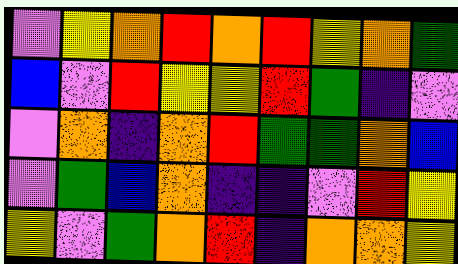[["violet", "yellow", "orange", "red", "orange", "red", "yellow", "orange", "green"], ["blue", "violet", "red", "yellow", "yellow", "red", "green", "indigo", "violet"], ["violet", "orange", "indigo", "orange", "red", "green", "green", "orange", "blue"], ["violet", "green", "blue", "orange", "indigo", "indigo", "violet", "red", "yellow"], ["yellow", "violet", "green", "orange", "red", "indigo", "orange", "orange", "yellow"]]